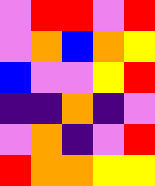[["violet", "red", "red", "violet", "red"], ["violet", "orange", "blue", "orange", "yellow"], ["blue", "violet", "violet", "yellow", "red"], ["indigo", "indigo", "orange", "indigo", "violet"], ["violet", "orange", "indigo", "violet", "red"], ["red", "orange", "orange", "yellow", "yellow"]]